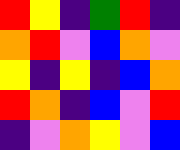[["red", "yellow", "indigo", "green", "red", "indigo"], ["orange", "red", "violet", "blue", "orange", "violet"], ["yellow", "indigo", "yellow", "indigo", "blue", "orange"], ["red", "orange", "indigo", "blue", "violet", "red"], ["indigo", "violet", "orange", "yellow", "violet", "blue"]]